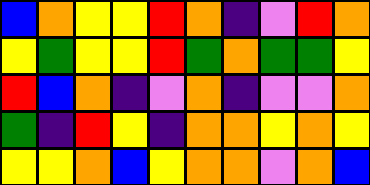[["blue", "orange", "yellow", "yellow", "red", "orange", "indigo", "violet", "red", "orange"], ["yellow", "green", "yellow", "yellow", "red", "green", "orange", "green", "green", "yellow"], ["red", "blue", "orange", "indigo", "violet", "orange", "indigo", "violet", "violet", "orange"], ["green", "indigo", "red", "yellow", "indigo", "orange", "orange", "yellow", "orange", "yellow"], ["yellow", "yellow", "orange", "blue", "yellow", "orange", "orange", "violet", "orange", "blue"]]